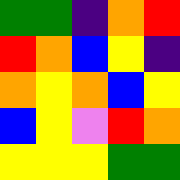[["green", "green", "indigo", "orange", "red"], ["red", "orange", "blue", "yellow", "indigo"], ["orange", "yellow", "orange", "blue", "yellow"], ["blue", "yellow", "violet", "red", "orange"], ["yellow", "yellow", "yellow", "green", "green"]]